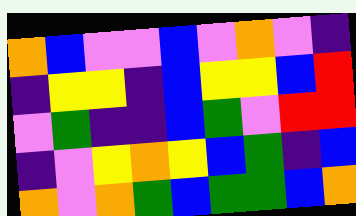[["orange", "blue", "violet", "violet", "blue", "violet", "orange", "violet", "indigo"], ["indigo", "yellow", "yellow", "indigo", "blue", "yellow", "yellow", "blue", "red"], ["violet", "green", "indigo", "indigo", "blue", "green", "violet", "red", "red"], ["indigo", "violet", "yellow", "orange", "yellow", "blue", "green", "indigo", "blue"], ["orange", "violet", "orange", "green", "blue", "green", "green", "blue", "orange"]]